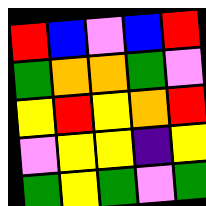[["red", "blue", "violet", "blue", "red"], ["green", "orange", "orange", "green", "violet"], ["yellow", "red", "yellow", "orange", "red"], ["violet", "yellow", "yellow", "indigo", "yellow"], ["green", "yellow", "green", "violet", "green"]]